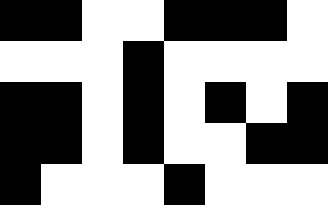[["black", "black", "white", "white", "black", "black", "black", "white"], ["white", "white", "white", "black", "white", "white", "white", "white"], ["black", "black", "white", "black", "white", "black", "white", "black"], ["black", "black", "white", "black", "white", "white", "black", "black"], ["black", "white", "white", "white", "black", "white", "white", "white"]]